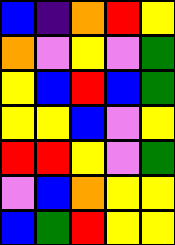[["blue", "indigo", "orange", "red", "yellow"], ["orange", "violet", "yellow", "violet", "green"], ["yellow", "blue", "red", "blue", "green"], ["yellow", "yellow", "blue", "violet", "yellow"], ["red", "red", "yellow", "violet", "green"], ["violet", "blue", "orange", "yellow", "yellow"], ["blue", "green", "red", "yellow", "yellow"]]